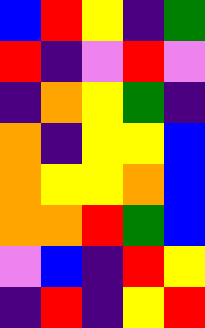[["blue", "red", "yellow", "indigo", "green"], ["red", "indigo", "violet", "red", "violet"], ["indigo", "orange", "yellow", "green", "indigo"], ["orange", "indigo", "yellow", "yellow", "blue"], ["orange", "yellow", "yellow", "orange", "blue"], ["orange", "orange", "red", "green", "blue"], ["violet", "blue", "indigo", "red", "yellow"], ["indigo", "red", "indigo", "yellow", "red"]]